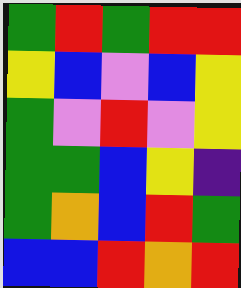[["green", "red", "green", "red", "red"], ["yellow", "blue", "violet", "blue", "yellow"], ["green", "violet", "red", "violet", "yellow"], ["green", "green", "blue", "yellow", "indigo"], ["green", "orange", "blue", "red", "green"], ["blue", "blue", "red", "orange", "red"]]